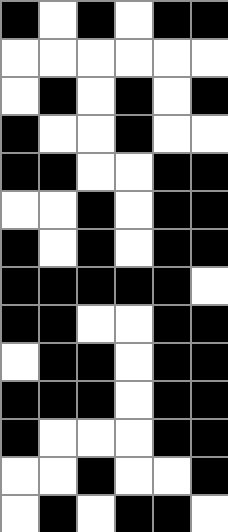[["black", "white", "black", "white", "black", "black"], ["white", "white", "white", "white", "white", "white"], ["white", "black", "white", "black", "white", "black"], ["black", "white", "white", "black", "white", "white"], ["black", "black", "white", "white", "black", "black"], ["white", "white", "black", "white", "black", "black"], ["black", "white", "black", "white", "black", "black"], ["black", "black", "black", "black", "black", "white"], ["black", "black", "white", "white", "black", "black"], ["white", "black", "black", "white", "black", "black"], ["black", "black", "black", "white", "black", "black"], ["black", "white", "white", "white", "black", "black"], ["white", "white", "black", "white", "white", "black"], ["white", "black", "white", "black", "black", "white"]]